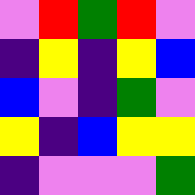[["violet", "red", "green", "red", "violet"], ["indigo", "yellow", "indigo", "yellow", "blue"], ["blue", "violet", "indigo", "green", "violet"], ["yellow", "indigo", "blue", "yellow", "yellow"], ["indigo", "violet", "violet", "violet", "green"]]